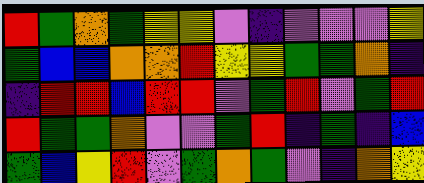[["red", "green", "orange", "green", "yellow", "yellow", "violet", "indigo", "violet", "violet", "violet", "yellow"], ["green", "blue", "blue", "orange", "orange", "red", "yellow", "yellow", "green", "green", "orange", "indigo"], ["indigo", "red", "red", "blue", "red", "red", "violet", "green", "red", "violet", "green", "red"], ["red", "green", "green", "orange", "violet", "violet", "green", "red", "indigo", "green", "indigo", "blue"], ["green", "blue", "yellow", "red", "violet", "green", "orange", "green", "violet", "indigo", "orange", "yellow"]]